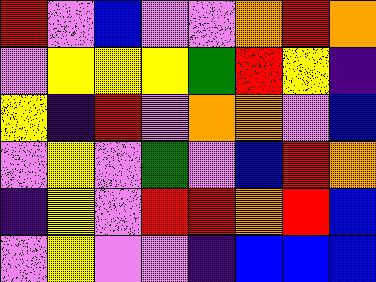[["red", "violet", "blue", "violet", "violet", "orange", "red", "orange"], ["violet", "yellow", "yellow", "yellow", "green", "red", "yellow", "indigo"], ["yellow", "indigo", "red", "violet", "orange", "orange", "violet", "blue"], ["violet", "yellow", "violet", "green", "violet", "blue", "red", "orange"], ["indigo", "yellow", "violet", "red", "red", "orange", "red", "blue"], ["violet", "yellow", "violet", "violet", "indigo", "blue", "blue", "blue"]]